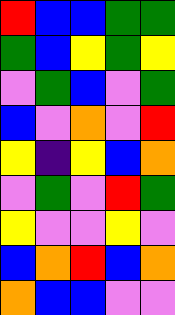[["red", "blue", "blue", "green", "green"], ["green", "blue", "yellow", "green", "yellow"], ["violet", "green", "blue", "violet", "green"], ["blue", "violet", "orange", "violet", "red"], ["yellow", "indigo", "yellow", "blue", "orange"], ["violet", "green", "violet", "red", "green"], ["yellow", "violet", "violet", "yellow", "violet"], ["blue", "orange", "red", "blue", "orange"], ["orange", "blue", "blue", "violet", "violet"]]